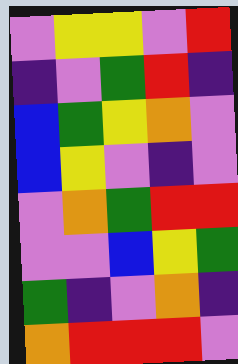[["violet", "yellow", "yellow", "violet", "red"], ["indigo", "violet", "green", "red", "indigo"], ["blue", "green", "yellow", "orange", "violet"], ["blue", "yellow", "violet", "indigo", "violet"], ["violet", "orange", "green", "red", "red"], ["violet", "violet", "blue", "yellow", "green"], ["green", "indigo", "violet", "orange", "indigo"], ["orange", "red", "red", "red", "violet"]]